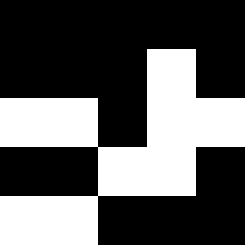[["black", "black", "black", "black", "black"], ["black", "black", "black", "white", "black"], ["white", "white", "black", "white", "white"], ["black", "black", "white", "white", "black"], ["white", "white", "black", "black", "black"]]